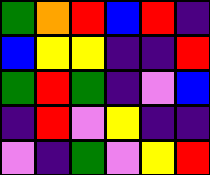[["green", "orange", "red", "blue", "red", "indigo"], ["blue", "yellow", "yellow", "indigo", "indigo", "red"], ["green", "red", "green", "indigo", "violet", "blue"], ["indigo", "red", "violet", "yellow", "indigo", "indigo"], ["violet", "indigo", "green", "violet", "yellow", "red"]]